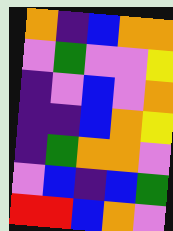[["orange", "indigo", "blue", "orange", "orange"], ["violet", "green", "violet", "violet", "yellow"], ["indigo", "violet", "blue", "violet", "orange"], ["indigo", "indigo", "blue", "orange", "yellow"], ["indigo", "green", "orange", "orange", "violet"], ["violet", "blue", "indigo", "blue", "green"], ["red", "red", "blue", "orange", "violet"]]